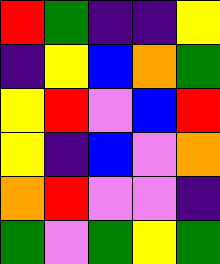[["red", "green", "indigo", "indigo", "yellow"], ["indigo", "yellow", "blue", "orange", "green"], ["yellow", "red", "violet", "blue", "red"], ["yellow", "indigo", "blue", "violet", "orange"], ["orange", "red", "violet", "violet", "indigo"], ["green", "violet", "green", "yellow", "green"]]